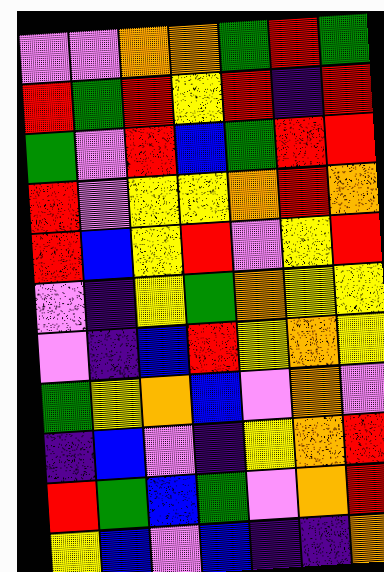[["violet", "violet", "orange", "orange", "green", "red", "green"], ["red", "green", "red", "yellow", "red", "indigo", "red"], ["green", "violet", "red", "blue", "green", "red", "red"], ["red", "violet", "yellow", "yellow", "orange", "red", "orange"], ["red", "blue", "yellow", "red", "violet", "yellow", "red"], ["violet", "indigo", "yellow", "green", "orange", "yellow", "yellow"], ["violet", "indigo", "blue", "red", "yellow", "orange", "yellow"], ["green", "yellow", "orange", "blue", "violet", "orange", "violet"], ["indigo", "blue", "violet", "indigo", "yellow", "orange", "red"], ["red", "green", "blue", "green", "violet", "orange", "red"], ["yellow", "blue", "violet", "blue", "indigo", "indigo", "orange"]]